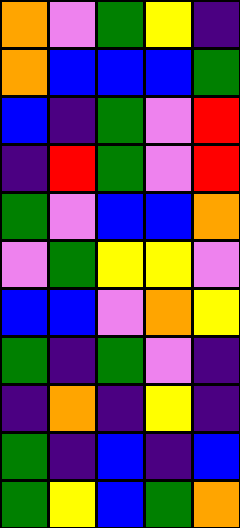[["orange", "violet", "green", "yellow", "indigo"], ["orange", "blue", "blue", "blue", "green"], ["blue", "indigo", "green", "violet", "red"], ["indigo", "red", "green", "violet", "red"], ["green", "violet", "blue", "blue", "orange"], ["violet", "green", "yellow", "yellow", "violet"], ["blue", "blue", "violet", "orange", "yellow"], ["green", "indigo", "green", "violet", "indigo"], ["indigo", "orange", "indigo", "yellow", "indigo"], ["green", "indigo", "blue", "indigo", "blue"], ["green", "yellow", "blue", "green", "orange"]]